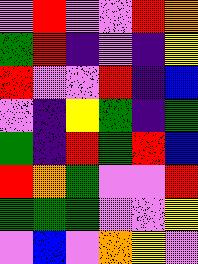[["violet", "red", "violet", "violet", "red", "orange"], ["green", "red", "indigo", "violet", "indigo", "yellow"], ["red", "violet", "violet", "red", "indigo", "blue"], ["violet", "indigo", "yellow", "green", "indigo", "green"], ["green", "indigo", "red", "green", "red", "blue"], ["red", "orange", "green", "violet", "violet", "red"], ["green", "green", "green", "violet", "violet", "yellow"], ["violet", "blue", "violet", "orange", "yellow", "violet"]]